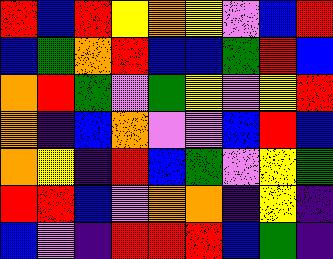[["red", "blue", "red", "yellow", "orange", "yellow", "violet", "blue", "red"], ["blue", "green", "orange", "red", "blue", "blue", "green", "red", "blue"], ["orange", "red", "green", "violet", "green", "yellow", "violet", "yellow", "red"], ["orange", "indigo", "blue", "orange", "violet", "violet", "blue", "red", "blue"], ["orange", "yellow", "indigo", "red", "blue", "green", "violet", "yellow", "green"], ["red", "red", "blue", "violet", "orange", "orange", "indigo", "yellow", "indigo"], ["blue", "violet", "indigo", "red", "red", "red", "blue", "green", "indigo"]]